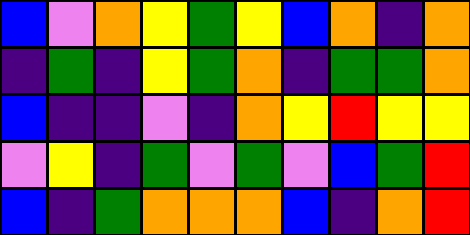[["blue", "violet", "orange", "yellow", "green", "yellow", "blue", "orange", "indigo", "orange"], ["indigo", "green", "indigo", "yellow", "green", "orange", "indigo", "green", "green", "orange"], ["blue", "indigo", "indigo", "violet", "indigo", "orange", "yellow", "red", "yellow", "yellow"], ["violet", "yellow", "indigo", "green", "violet", "green", "violet", "blue", "green", "red"], ["blue", "indigo", "green", "orange", "orange", "orange", "blue", "indigo", "orange", "red"]]